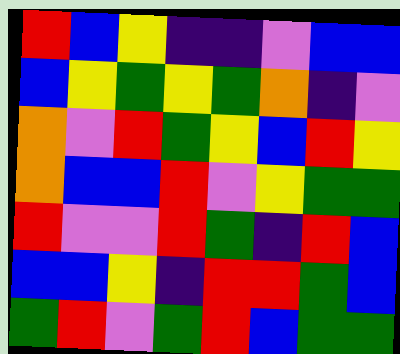[["red", "blue", "yellow", "indigo", "indigo", "violet", "blue", "blue"], ["blue", "yellow", "green", "yellow", "green", "orange", "indigo", "violet"], ["orange", "violet", "red", "green", "yellow", "blue", "red", "yellow"], ["orange", "blue", "blue", "red", "violet", "yellow", "green", "green"], ["red", "violet", "violet", "red", "green", "indigo", "red", "blue"], ["blue", "blue", "yellow", "indigo", "red", "red", "green", "blue"], ["green", "red", "violet", "green", "red", "blue", "green", "green"]]